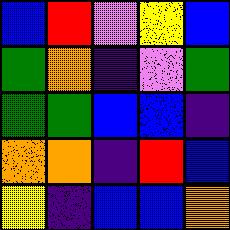[["blue", "red", "violet", "yellow", "blue"], ["green", "orange", "indigo", "violet", "green"], ["green", "green", "blue", "blue", "indigo"], ["orange", "orange", "indigo", "red", "blue"], ["yellow", "indigo", "blue", "blue", "orange"]]